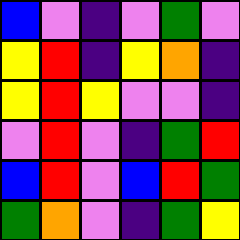[["blue", "violet", "indigo", "violet", "green", "violet"], ["yellow", "red", "indigo", "yellow", "orange", "indigo"], ["yellow", "red", "yellow", "violet", "violet", "indigo"], ["violet", "red", "violet", "indigo", "green", "red"], ["blue", "red", "violet", "blue", "red", "green"], ["green", "orange", "violet", "indigo", "green", "yellow"]]